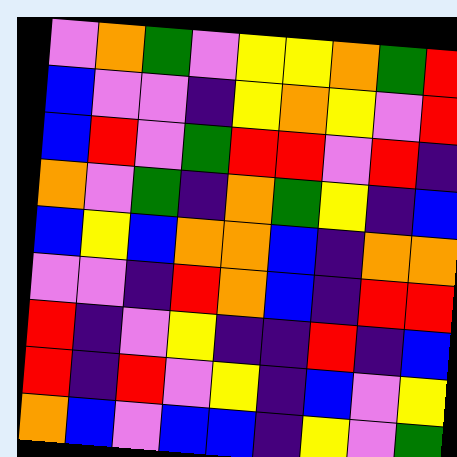[["violet", "orange", "green", "violet", "yellow", "yellow", "orange", "green", "red"], ["blue", "violet", "violet", "indigo", "yellow", "orange", "yellow", "violet", "red"], ["blue", "red", "violet", "green", "red", "red", "violet", "red", "indigo"], ["orange", "violet", "green", "indigo", "orange", "green", "yellow", "indigo", "blue"], ["blue", "yellow", "blue", "orange", "orange", "blue", "indigo", "orange", "orange"], ["violet", "violet", "indigo", "red", "orange", "blue", "indigo", "red", "red"], ["red", "indigo", "violet", "yellow", "indigo", "indigo", "red", "indigo", "blue"], ["red", "indigo", "red", "violet", "yellow", "indigo", "blue", "violet", "yellow"], ["orange", "blue", "violet", "blue", "blue", "indigo", "yellow", "violet", "green"]]